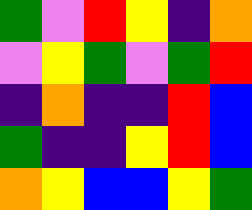[["green", "violet", "red", "yellow", "indigo", "orange"], ["violet", "yellow", "green", "violet", "green", "red"], ["indigo", "orange", "indigo", "indigo", "red", "blue"], ["green", "indigo", "indigo", "yellow", "red", "blue"], ["orange", "yellow", "blue", "blue", "yellow", "green"]]